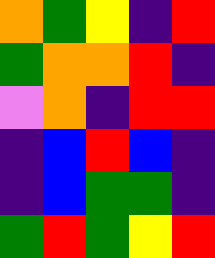[["orange", "green", "yellow", "indigo", "red"], ["green", "orange", "orange", "red", "indigo"], ["violet", "orange", "indigo", "red", "red"], ["indigo", "blue", "red", "blue", "indigo"], ["indigo", "blue", "green", "green", "indigo"], ["green", "red", "green", "yellow", "red"]]